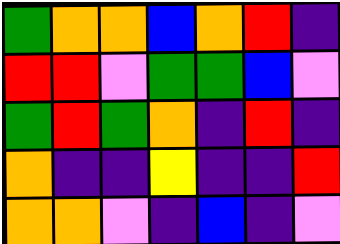[["green", "orange", "orange", "blue", "orange", "red", "indigo"], ["red", "red", "violet", "green", "green", "blue", "violet"], ["green", "red", "green", "orange", "indigo", "red", "indigo"], ["orange", "indigo", "indigo", "yellow", "indigo", "indigo", "red"], ["orange", "orange", "violet", "indigo", "blue", "indigo", "violet"]]